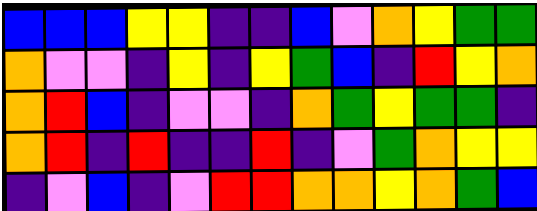[["blue", "blue", "blue", "yellow", "yellow", "indigo", "indigo", "blue", "violet", "orange", "yellow", "green", "green"], ["orange", "violet", "violet", "indigo", "yellow", "indigo", "yellow", "green", "blue", "indigo", "red", "yellow", "orange"], ["orange", "red", "blue", "indigo", "violet", "violet", "indigo", "orange", "green", "yellow", "green", "green", "indigo"], ["orange", "red", "indigo", "red", "indigo", "indigo", "red", "indigo", "violet", "green", "orange", "yellow", "yellow"], ["indigo", "violet", "blue", "indigo", "violet", "red", "red", "orange", "orange", "yellow", "orange", "green", "blue"]]